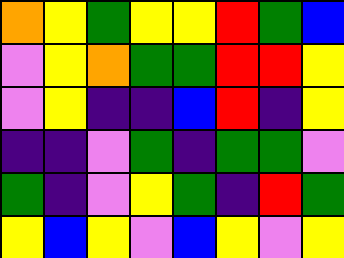[["orange", "yellow", "green", "yellow", "yellow", "red", "green", "blue"], ["violet", "yellow", "orange", "green", "green", "red", "red", "yellow"], ["violet", "yellow", "indigo", "indigo", "blue", "red", "indigo", "yellow"], ["indigo", "indigo", "violet", "green", "indigo", "green", "green", "violet"], ["green", "indigo", "violet", "yellow", "green", "indigo", "red", "green"], ["yellow", "blue", "yellow", "violet", "blue", "yellow", "violet", "yellow"]]